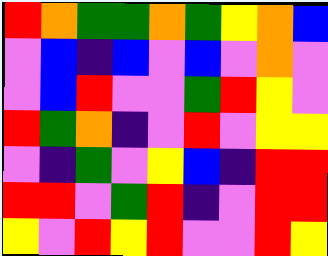[["red", "orange", "green", "green", "orange", "green", "yellow", "orange", "blue"], ["violet", "blue", "indigo", "blue", "violet", "blue", "violet", "orange", "violet"], ["violet", "blue", "red", "violet", "violet", "green", "red", "yellow", "violet"], ["red", "green", "orange", "indigo", "violet", "red", "violet", "yellow", "yellow"], ["violet", "indigo", "green", "violet", "yellow", "blue", "indigo", "red", "red"], ["red", "red", "violet", "green", "red", "indigo", "violet", "red", "red"], ["yellow", "violet", "red", "yellow", "red", "violet", "violet", "red", "yellow"]]